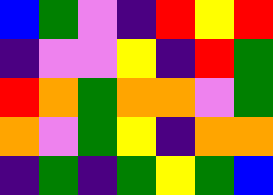[["blue", "green", "violet", "indigo", "red", "yellow", "red"], ["indigo", "violet", "violet", "yellow", "indigo", "red", "green"], ["red", "orange", "green", "orange", "orange", "violet", "green"], ["orange", "violet", "green", "yellow", "indigo", "orange", "orange"], ["indigo", "green", "indigo", "green", "yellow", "green", "blue"]]